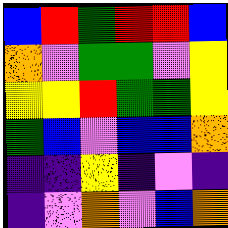[["blue", "red", "green", "red", "red", "blue"], ["orange", "violet", "green", "green", "violet", "yellow"], ["yellow", "yellow", "red", "green", "green", "yellow"], ["green", "blue", "violet", "blue", "blue", "orange"], ["indigo", "indigo", "yellow", "indigo", "violet", "indigo"], ["indigo", "violet", "orange", "violet", "blue", "orange"]]